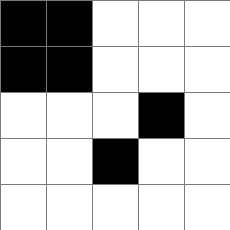[["black", "black", "white", "white", "white"], ["black", "black", "white", "white", "white"], ["white", "white", "white", "black", "white"], ["white", "white", "black", "white", "white"], ["white", "white", "white", "white", "white"]]